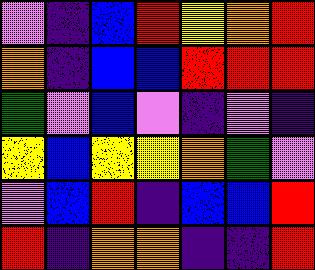[["violet", "indigo", "blue", "red", "yellow", "orange", "red"], ["orange", "indigo", "blue", "blue", "red", "red", "red"], ["green", "violet", "blue", "violet", "indigo", "violet", "indigo"], ["yellow", "blue", "yellow", "yellow", "orange", "green", "violet"], ["violet", "blue", "red", "indigo", "blue", "blue", "red"], ["red", "indigo", "orange", "orange", "indigo", "indigo", "red"]]